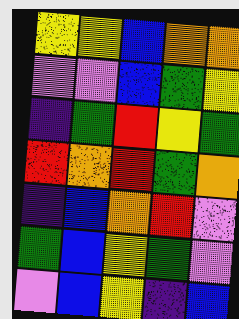[["yellow", "yellow", "blue", "orange", "orange"], ["violet", "violet", "blue", "green", "yellow"], ["indigo", "green", "red", "yellow", "green"], ["red", "orange", "red", "green", "orange"], ["indigo", "blue", "orange", "red", "violet"], ["green", "blue", "yellow", "green", "violet"], ["violet", "blue", "yellow", "indigo", "blue"]]